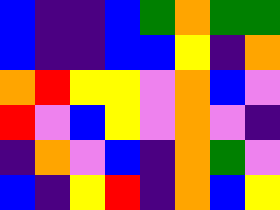[["blue", "indigo", "indigo", "blue", "green", "orange", "green", "green"], ["blue", "indigo", "indigo", "blue", "blue", "yellow", "indigo", "orange"], ["orange", "red", "yellow", "yellow", "violet", "orange", "blue", "violet"], ["red", "violet", "blue", "yellow", "violet", "orange", "violet", "indigo"], ["indigo", "orange", "violet", "blue", "indigo", "orange", "green", "violet"], ["blue", "indigo", "yellow", "red", "indigo", "orange", "blue", "yellow"]]